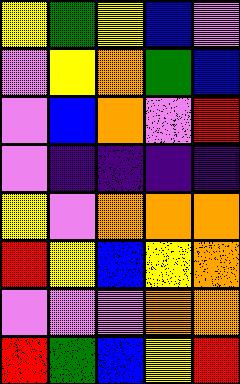[["yellow", "green", "yellow", "blue", "violet"], ["violet", "yellow", "orange", "green", "blue"], ["violet", "blue", "orange", "violet", "red"], ["violet", "indigo", "indigo", "indigo", "indigo"], ["yellow", "violet", "orange", "orange", "orange"], ["red", "yellow", "blue", "yellow", "orange"], ["violet", "violet", "violet", "orange", "orange"], ["red", "green", "blue", "yellow", "red"]]